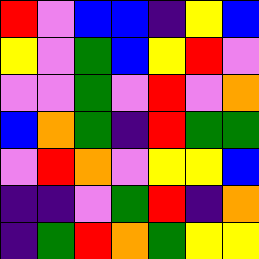[["red", "violet", "blue", "blue", "indigo", "yellow", "blue"], ["yellow", "violet", "green", "blue", "yellow", "red", "violet"], ["violet", "violet", "green", "violet", "red", "violet", "orange"], ["blue", "orange", "green", "indigo", "red", "green", "green"], ["violet", "red", "orange", "violet", "yellow", "yellow", "blue"], ["indigo", "indigo", "violet", "green", "red", "indigo", "orange"], ["indigo", "green", "red", "orange", "green", "yellow", "yellow"]]